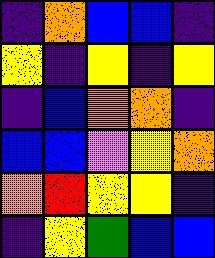[["indigo", "orange", "blue", "blue", "indigo"], ["yellow", "indigo", "yellow", "indigo", "yellow"], ["indigo", "blue", "orange", "orange", "indigo"], ["blue", "blue", "violet", "yellow", "orange"], ["orange", "red", "yellow", "yellow", "indigo"], ["indigo", "yellow", "green", "blue", "blue"]]